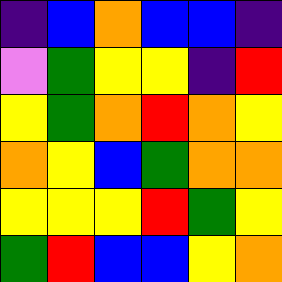[["indigo", "blue", "orange", "blue", "blue", "indigo"], ["violet", "green", "yellow", "yellow", "indigo", "red"], ["yellow", "green", "orange", "red", "orange", "yellow"], ["orange", "yellow", "blue", "green", "orange", "orange"], ["yellow", "yellow", "yellow", "red", "green", "yellow"], ["green", "red", "blue", "blue", "yellow", "orange"]]